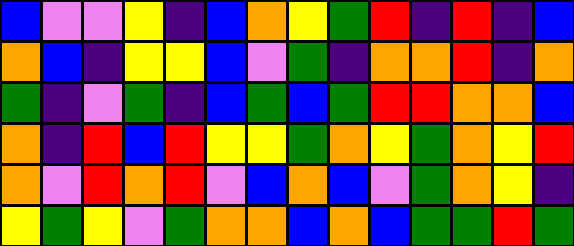[["blue", "violet", "violet", "yellow", "indigo", "blue", "orange", "yellow", "green", "red", "indigo", "red", "indigo", "blue"], ["orange", "blue", "indigo", "yellow", "yellow", "blue", "violet", "green", "indigo", "orange", "orange", "red", "indigo", "orange"], ["green", "indigo", "violet", "green", "indigo", "blue", "green", "blue", "green", "red", "red", "orange", "orange", "blue"], ["orange", "indigo", "red", "blue", "red", "yellow", "yellow", "green", "orange", "yellow", "green", "orange", "yellow", "red"], ["orange", "violet", "red", "orange", "red", "violet", "blue", "orange", "blue", "violet", "green", "orange", "yellow", "indigo"], ["yellow", "green", "yellow", "violet", "green", "orange", "orange", "blue", "orange", "blue", "green", "green", "red", "green"]]